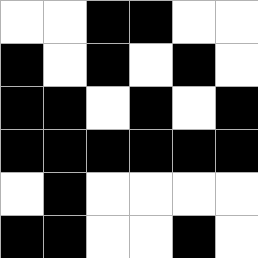[["white", "white", "black", "black", "white", "white"], ["black", "white", "black", "white", "black", "white"], ["black", "black", "white", "black", "white", "black"], ["black", "black", "black", "black", "black", "black"], ["white", "black", "white", "white", "white", "white"], ["black", "black", "white", "white", "black", "white"]]